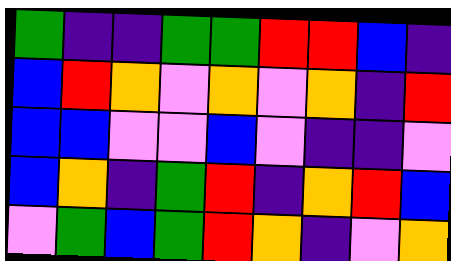[["green", "indigo", "indigo", "green", "green", "red", "red", "blue", "indigo"], ["blue", "red", "orange", "violet", "orange", "violet", "orange", "indigo", "red"], ["blue", "blue", "violet", "violet", "blue", "violet", "indigo", "indigo", "violet"], ["blue", "orange", "indigo", "green", "red", "indigo", "orange", "red", "blue"], ["violet", "green", "blue", "green", "red", "orange", "indigo", "violet", "orange"]]